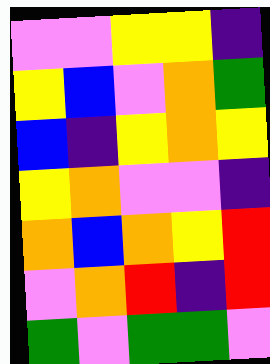[["violet", "violet", "yellow", "yellow", "indigo"], ["yellow", "blue", "violet", "orange", "green"], ["blue", "indigo", "yellow", "orange", "yellow"], ["yellow", "orange", "violet", "violet", "indigo"], ["orange", "blue", "orange", "yellow", "red"], ["violet", "orange", "red", "indigo", "red"], ["green", "violet", "green", "green", "violet"]]